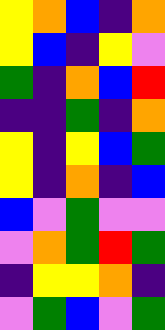[["yellow", "orange", "blue", "indigo", "orange"], ["yellow", "blue", "indigo", "yellow", "violet"], ["green", "indigo", "orange", "blue", "red"], ["indigo", "indigo", "green", "indigo", "orange"], ["yellow", "indigo", "yellow", "blue", "green"], ["yellow", "indigo", "orange", "indigo", "blue"], ["blue", "violet", "green", "violet", "violet"], ["violet", "orange", "green", "red", "green"], ["indigo", "yellow", "yellow", "orange", "indigo"], ["violet", "green", "blue", "violet", "green"]]